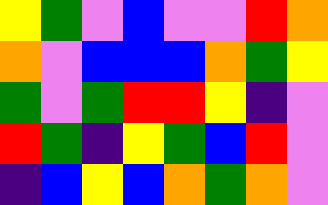[["yellow", "green", "violet", "blue", "violet", "violet", "red", "orange"], ["orange", "violet", "blue", "blue", "blue", "orange", "green", "yellow"], ["green", "violet", "green", "red", "red", "yellow", "indigo", "violet"], ["red", "green", "indigo", "yellow", "green", "blue", "red", "violet"], ["indigo", "blue", "yellow", "blue", "orange", "green", "orange", "violet"]]